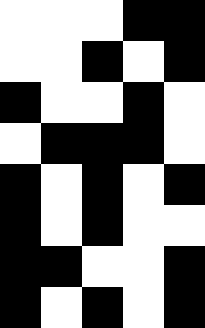[["white", "white", "white", "black", "black"], ["white", "white", "black", "white", "black"], ["black", "white", "white", "black", "white"], ["white", "black", "black", "black", "white"], ["black", "white", "black", "white", "black"], ["black", "white", "black", "white", "white"], ["black", "black", "white", "white", "black"], ["black", "white", "black", "white", "black"]]